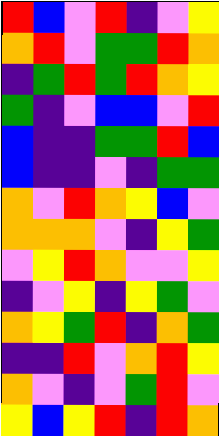[["red", "blue", "violet", "red", "indigo", "violet", "yellow"], ["orange", "red", "violet", "green", "green", "red", "orange"], ["indigo", "green", "red", "green", "red", "orange", "yellow"], ["green", "indigo", "violet", "blue", "blue", "violet", "red"], ["blue", "indigo", "indigo", "green", "green", "red", "blue"], ["blue", "indigo", "indigo", "violet", "indigo", "green", "green"], ["orange", "violet", "red", "orange", "yellow", "blue", "violet"], ["orange", "orange", "orange", "violet", "indigo", "yellow", "green"], ["violet", "yellow", "red", "orange", "violet", "violet", "yellow"], ["indigo", "violet", "yellow", "indigo", "yellow", "green", "violet"], ["orange", "yellow", "green", "red", "indigo", "orange", "green"], ["indigo", "indigo", "red", "violet", "orange", "red", "yellow"], ["orange", "violet", "indigo", "violet", "green", "red", "violet"], ["yellow", "blue", "yellow", "red", "indigo", "red", "orange"]]